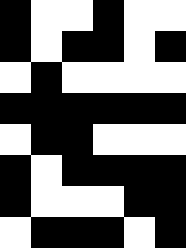[["black", "white", "white", "black", "white", "white"], ["black", "white", "black", "black", "white", "black"], ["white", "black", "white", "white", "white", "white"], ["black", "black", "black", "black", "black", "black"], ["white", "black", "black", "white", "white", "white"], ["black", "white", "black", "black", "black", "black"], ["black", "white", "white", "white", "black", "black"], ["white", "black", "black", "black", "white", "black"]]